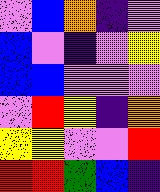[["violet", "blue", "orange", "indigo", "violet"], ["blue", "violet", "indigo", "violet", "yellow"], ["blue", "blue", "violet", "violet", "violet"], ["violet", "red", "yellow", "indigo", "orange"], ["yellow", "yellow", "violet", "violet", "red"], ["red", "red", "green", "blue", "indigo"]]